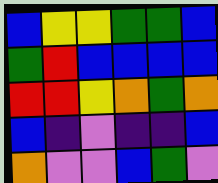[["blue", "yellow", "yellow", "green", "green", "blue"], ["green", "red", "blue", "blue", "blue", "blue"], ["red", "red", "yellow", "orange", "green", "orange"], ["blue", "indigo", "violet", "indigo", "indigo", "blue"], ["orange", "violet", "violet", "blue", "green", "violet"]]